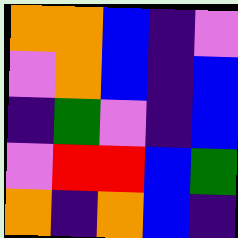[["orange", "orange", "blue", "indigo", "violet"], ["violet", "orange", "blue", "indigo", "blue"], ["indigo", "green", "violet", "indigo", "blue"], ["violet", "red", "red", "blue", "green"], ["orange", "indigo", "orange", "blue", "indigo"]]